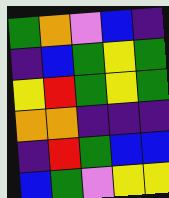[["green", "orange", "violet", "blue", "indigo"], ["indigo", "blue", "green", "yellow", "green"], ["yellow", "red", "green", "yellow", "green"], ["orange", "orange", "indigo", "indigo", "indigo"], ["indigo", "red", "green", "blue", "blue"], ["blue", "green", "violet", "yellow", "yellow"]]